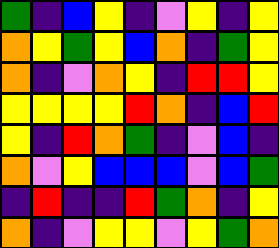[["green", "indigo", "blue", "yellow", "indigo", "violet", "yellow", "indigo", "yellow"], ["orange", "yellow", "green", "yellow", "blue", "orange", "indigo", "green", "yellow"], ["orange", "indigo", "violet", "orange", "yellow", "indigo", "red", "red", "yellow"], ["yellow", "yellow", "yellow", "yellow", "red", "orange", "indigo", "blue", "red"], ["yellow", "indigo", "red", "orange", "green", "indigo", "violet", "blue", "indigo"], ["orange", "violet", "yellow", "blue", "blue", "blue", "violet", "blue", "green"], ["indigo", "red", "indigo", "indigo", "red", "green", "orange", "indigo", "yellow"], ["orange", "indigo", "violet", "yellow", "yellow", "violet", "yellow", "green", "orange"]]